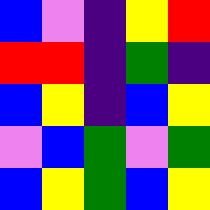[["blue", "violet", "indigo", "yellow", "red"], ["red", "red", "indigo", "green", "indigo"], ["blue", "yellow", "indigo", "blue", "yellow"], ["violet", "blue", "green", "violet", "green"], ["blue", "yellow", "green", "blue", "yellow"]]